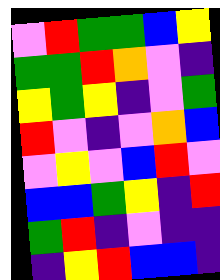[["violet", "red", "green", "green", "blue", "yellow"], ["green", "green", "red", "orange", "violet", "indigo"], ["yellow", "green", "yellow", "indigo", "violet", "green"], ["red", "violet", "indigo", "violet", "orange", "blue"], ["violet", "yellow", "violet", "blue", "red", "violet"], ["blue", "blue", "green", "yellow", "indigo", "red"], ["green", "red", "indigo", "violet", "indigo", "indigo"], ["indigo", "yellow", "red", "blue", "blue", "indigo"]]